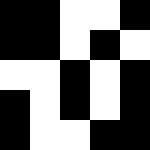[["black", "black", "white", "white", "black"], ["black", "black", "white", "black", "white"], ["white", "white", "black", "white", "black"], ["black", "white", "black", "white", "black"], ["black", "white", "white", "black", "black"]]